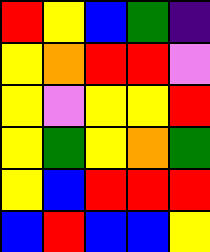[["red", "yellow", "blue", "green", "indigo"], ["yellow", "orange", "red", "red", "violet"], ["yellow", "violet", "yellow", "yellow", "red"], ["yellow", "green", "yellow", "orange", "green"], ["yellow", "blue", "red", "red", "red"], ["blue", "red", "blue", "blue", "yellow"]]